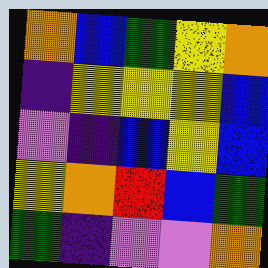[["orange", "blue", "green", "yellow", "orange"], ["indigo", "yellow", "yellow", "yellow", "blue"], ["violet", "indigo", "blue", "yellow", "blue"], ["yellow", "orange", "red", "blue", "green"], ["green", "indigo", "violet", "violet", "orange"]]